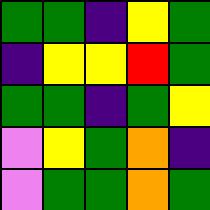[["green", "green", "indigo", "yellow", "green"], ["indigo", "yellow", "yellow", "red", "green"], ["green", "green", "indigo", "green", "yellow"], ["violet", "yellow", "green", "orange", "indigo"], ["violet", "green", "green", "orange", "green"]]